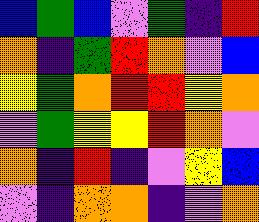[["blue", "green", "blue", "violet", "green", "indigo", "red"], ["orange", "indigo", "green", "red", "orange", "violet", "blue"], ["yellow", "green", "orange", "red", "red", "yellow", "orange"], ["violet", "green", "yellow", "yellow", "red", "orange", "violet"], ["orange", "indigo", "red", "indigo", "violet", "yellow", "blue"], ["violet", "indigo", "orange", "orange", "indigo", "violet", "orange"]]